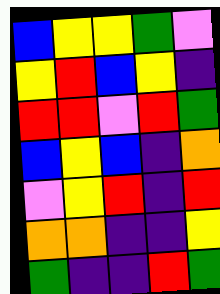[["blue", "yellow", "yellow", "green", "violet"], ["yellow", "red", "blue", "yellow", "indigo"], ["red", "red", "violet", "red", "green"], ["blue", "yellow", "blue", "indigo", "orange"], ["violet", "yellow", "red", "indigo", "red"], ["orange", "orange", "indigo", "indigo", "yellow"], ["green", "indigo", "indigo", "red", "green"]]